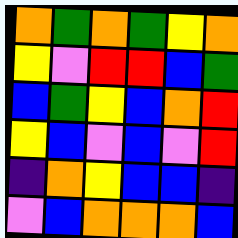[["orange", "green", "orange", "green", "yellow", "orange"], ["yellow", "violet", "red", "red", "blue", "green"], ["blue", "green", "yellow", "blue", "orange", "red"], ["yellow", "blue", "violet", "blue", "violet", "red"], ["indigo", "orange", "yellow", "blue", "blue", "indigo"], ["violet", "blue", "orange", "orange", "orange", "blue"]]